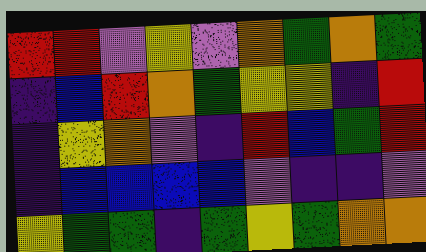[["red", "red", "violet", "yellow", "violet", "orange", "green", "orange", "green"], ["indigo", "blue", "red", "orange", "green", "yellow", "yellow", "indigo", "red"], ["indigo", "yellow", "orange", "violet", "indigo", "red", "blue", "green", "red"], ["indigo", "blue", "blue", "blue", "blue", "violet", "indigo", "indigo", "violet"], ["yellow", "green", "green", "indigo", "green", "yellow", "green", "orange", "orange"]]